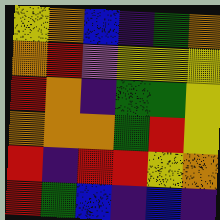[["yellow", "orange", "blue", "indigo", "green", "orange"], ["orange", "red", "violet", "yellow", "yellow", "yellow"], ["red", "orange", "indigo", "green", "green", "yellow"], ["orange", "orange", "orange", "green", "red", "yellow"], ["red", "indigo", "red", "red", "yellow", "orange"], ["red", "green", "blue", "indigo", "blue", "indigo"]]